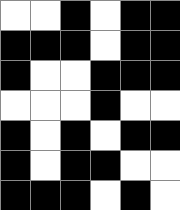[["white", "white", "black", "white", "black", "black"], ["black", "black", "black", "white", "black", "black"], ["black", "white", "white", "black", "black", "black"], ["white", "white", "white", "black", "white", "white"], ["black", "white", "black", "white", "black", "black"], ["black", "white", "black", "black", "white", "white"], ["black", "black", "black", "white", "black", "white"]]